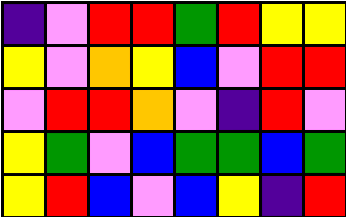[["indigo", "violet", "red", "red", "green", "red", "yellow", "yellow"], ["yellow", "violet", "orange", "yellow", "blue", "violet", "red", "red"], ["violet", "red", "red", "orange", "violet", "indigo", "red", "violet"], ["yellow", "green", "violet", "blue", "green", "green", "blue", "green"], ["yellow", "red", "blue", "violet", "blue", "yellow", "indigo", "red"]]